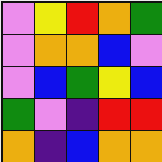[["violet", "yellow", "red", "orange", "green"], ["violet", "orange", "orange", "blue", "violet"], ["violet", "blue", "green", "yellow", "blue"], ["green", "violet", "indigo", "red", "red"], ["orange", "indigo", "blue", "orange", "orange"]]